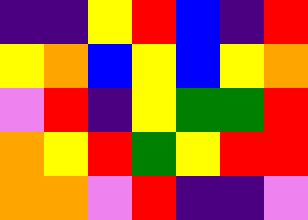[["indigo", "indigo", "yellow", "red", "blue", "indigo", "red"], ["yellow", "orange", "blue", "yellow", "blue", "yellow", "orange"], ["violet", "red", "indigo", "yellow", "green", "green", "red"], ["orange", "yellow", "red", "green", "yellow", "red", "red"], ["orange", "orange", "violet", "red", "indigo", "indigo", "violet"]]